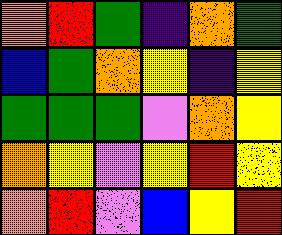[["orange", "red", "green", "indigo", "orange", "green"], ["blue", "green", "orange", "yellow", "indigo", "yellow"], ["green", "green", "green", "violet", "orange", "yellow"], ["orange", "yellow", "violet", "yellow", "red", "yellow"], ["orange", "red", "violet", "blue", "yellow", "red"]]